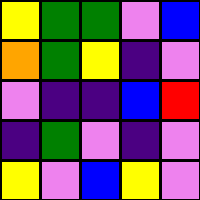[["yellow", "green", "green", "violet", "blue"], ["orange", "green", "yellow", "indigo", "violet"], ["violet", "indigo", "indigo", "blue", "red"], ["indigo", "green", "violet", "indigo", "violet"], ["yellow", "violet", "blue", "yellow", "violet"]]